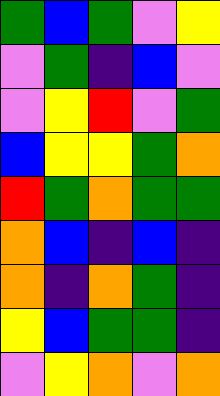[["green", "blue", "green", "violet", "yellow"], ["violet", "green", "indigo", "blue", "violet"], ["violet", "yellow", "red", "violet", "green"], ["blue", "yellow", "yellow", "green", "orange"], ["red", "green", "orange", "green", "green"], ["orange", "blue", "indigo", "blue", "indigo"], ["orange", "indigo", "orange", "green", "indigo"], ["yellow", "blue", "green", "green", "indigo"], ["violet", "yellow", "orange", "violet", "orange"]]